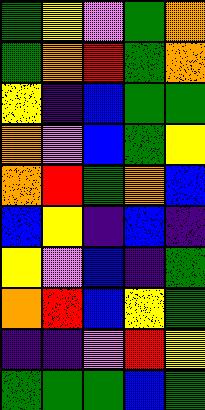[["green", "yellow", "violet", "green", "orange"], ["green", "orange", "red", "green", "orange"], ["yellow", "indigo", "blue", "green", "green"], ["orange", "violet", "blue", "green", "yellow"], ["orange", "red", "green", "orange", "blue"], ["blue", "yellow", "indigo", "blue", "indigo"], ["yellow", "violet", "blue", "indigo", "green"], ["orange", "red", "blue", "yellow", "green"], ["indigo", "indigo", "violet", "red", "yellow"], ["green", "green", "green", "blue", "green"]]